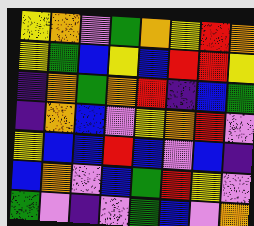[["yellow", "orange", "violet", "green", "orange", "yellow", "red", "orange"], ["yellow", "green", "blue", "yellow", "blue", "red", "red", "yellow"], ["indigo", "orange", "green", "orange", "red", "indigo", "blue", "green"], ["indigo", "orange", "blue", "violet", "yellow", "orange", "red", "violet"], ["yellow", "blue", "blue", "red", "blue", "violet", "blue", "indigo"], ["blue", "orange", "violet", "blue", "green", "red", "yellow", "violet"], ["green", "violet", "indigo", "violet", "green", "blue", "violet", "orange"]]